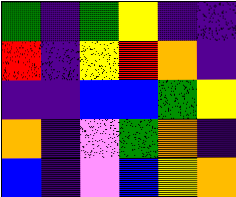[["green", "indigo", "green", "yellow", "indigo", "indigo"], ["red", "indigo", "yellow", "red", "orange", "indigo"], ["indigo", "indigo", "blue", "blue", "green", "yellow"], ["orange", "indigo", "violet", "green", "orange", "indigo"], ["blue", "indigo", "violet", "blue", "yellow", "orange"]]